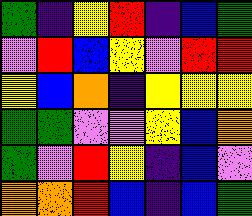[["green", "indigo", "yellow", "red", "indigo", "blue", "green"], ["violet", "red", "blue", "yellow", "violet", "red", "red"], ["yellow", "blue", "orange", "indigo", "yellow", "yellow", "yellow"], ["green", "green", "violet", "violet", "yellow", "blue", "orange"], ["green", "violet", "red", "yellow", "indigo", "blue", "violet"], ["orange", "orange", "red", "blue", "indigo", "blue", "green"]]